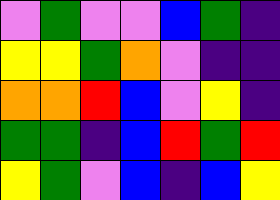[["violet", "green", "violet", "violet", "blue", "green", "indigo"], ["yellow", "yellow", "green", "orange", "violet", "indigo", "indigo"], ["orange", "orange", "red", "blue", "violet", "yellow", "indigo"], ["green", "green", "indigo", "blue", "red", "green", "red"], ["yellow", "green", "violet", "blue", "indigo", "blue", "yellow"]]